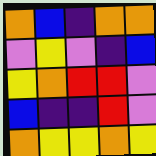[["orange", "blue", "indigo", "orange", "orange"], ["violet", "yellow", "violet", "indigo", "blue"], ["yellow", "orange", "red", "red", "violet"], ["blue", "indigo", "indigo", "red", "violet"], ["orange", "yellow", "yellow", "orange", "yellow"]]